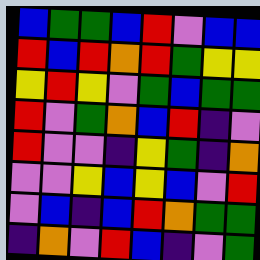[["blue", "green", "green", "blue", "red", "violet", "blue", "blue"], ["red", "blue", "red", "orange", "red", "green", "yellow", "yellow"], ["yellow", "red", "yellow", "violet", "green", "blue", "green", "green"], ["red", "violet", "green", "orange", "blue", "red", "indigo", "violet"], ["red", "violet", "violet", "indigo", "yellow", "green", "indigo", "orange"], ["violet", "violet", "yellow", "blue", "yellow", "blue", "violet", "red"], ["violet", "blue", "indigo", "blue", "red", "orange", "green", "green"], ["indigo", "orange", "violet", "red", "blue", "indigo", "violet", "green"]]